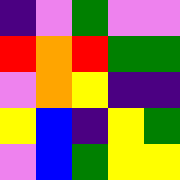[["indigo", "violet", "green", "violet", "violet"], ["red", "orange", "red", "green", "green"], ["violet", "orange", "yellow", "indigo", "indigo"], ["yellow", "blue", "indigo", "yellow", "green"], ["violet", "blue", "green", "yellow", "yellow"]]